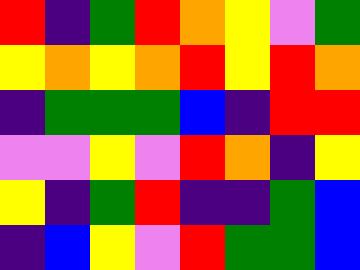[["red", "indigo", "green", "red", "orange", "yellow", "violet", "green"], ["yellow", "orange", "yellow", "orange", "red", "yellow", "red", "orange"], ["indigo", "green", "green", "green", "blue", "indigo", "red", "red"], ["violet", "violet", "yellow", "violet", "red", "orange", "indigo", "yellow"], ["yellow", "indigo", "green", "red", "indigo", "indigo", "green", "blue"], ["indigo", "blue", "yellow", "violet", "red", "green", "green", "blue"]]